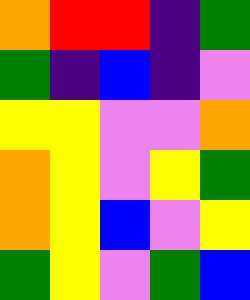[["orange", "red", "red", "indigo", "green"], ["green", "indigo", "blue", "indigo", "violet"], ["yellow", "yellow", "violet", "violet", "orange"], ["orange", "yellow", "violet", "yellow", "green"], ["orange", "yellow", "blue", "violet", "yellow"], ["green", "yellow", "violet", "green", "blue"]]